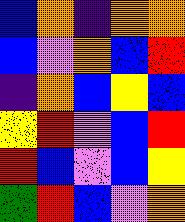[["blue", "orange", "indigo", "orange", "orange"], ["blue", "violet", "orange", "blue", "red"], ["indigo", "orange", "blue", "yellow", "blue"], ["yellow", "red", "violet", "blue", "red"], ["red", "blue", "violet", "blue", "yellow"], ["green", "red", "blue", "violet", "orange"]]